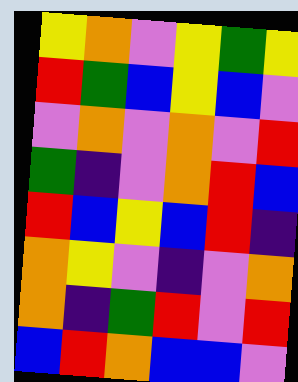[["yellow", "orange", "violet", "yellow", "green", "yellow"], ["red", "green", "blue", "yellow", "blue", "violet"], ["violet", "orange", "violet", "orange", "violet", "red"], ["green", "indigo", "violet", "orange", "red", "blue"], ["red", "blue", "yellow", "blue", "red", "indigo"], ["orange", "yellow", "violet", "indigo", "violet", "orange"], ["orange", "indigo", "green", "red", "violet", "red"], ["blue", "red", "orange", "blue", "blue", "violet"]]